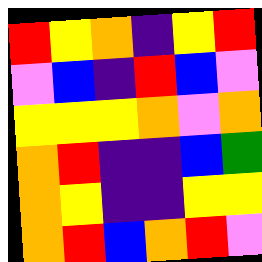[["red", "yellow", "orange", "indigo", "yellow", "red"], ["violet", "blue", "indigo", "red", "blue", "violet"], ["yellow", "yellow", "yellow", "orange", "violet", "orange"], ["orange", "red", "indigo", "indigo", "blue", "green"], ["orange", "yellow", "indigo", "indigo", "yellow", "yellow"], ["orange", "red", "blue", "orange", "red", "violet"]]